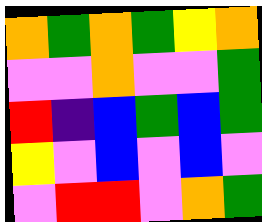[["orange", "green", "orange", "green", "yellow", "orange"], ["violet", "violet", "orange", "violet", "violet", "green"], ["red", "indigo", "blue", "green", "blue", "green"], ["yellow", "violet", "blue", "violet", "blue", "violet"], ["violet", "red", "red", "violet", "orange", "green"]]